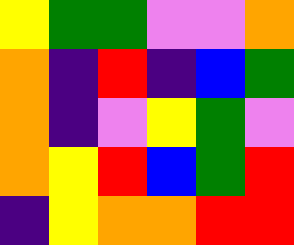[["yellow", "green", "green", "violet", "violet", "orange"], ["orange", "indigo", "red", "indigo", "blue", "green"], ["orange", "indigo", "violet", "yellow", "green", "violet"], ["orange", "yellow", "red", "blue", "green", "red"], ["indigo", "yellow", "orange", "orange", "red", "red"]]